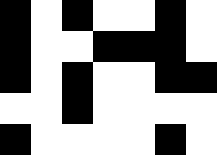[["black", "white", "black", "white", "white", "black", "white"], ["black", "white", "white", "black", "black", "black", "white"], ["black", "white", "black", "white", "white", "black", "black"], ["white", "white", "black", "white", "white", "white", "white"], ["black", "white", "white", "white", "white", "black", "white"]]